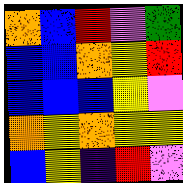[["orange", "blue", "red", "violet", "green"], ["blue", "blue", "orange", "yellow", "red"], ["blue", "blue", "blue", "yellow", "violet"], ["orange", "yellow", "orange", "yellow", "yellow"], ["blue", "yellow", "indigo", "red", "violet"]]